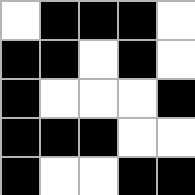[["white", "black", "black", "black", "white"], ["black", "black", "white", "black", "white"], ["black", "white", "white", "white", "black"], ["black", "black", "black", "white", "white"], ["black", "white", "white", "black", "black"]]